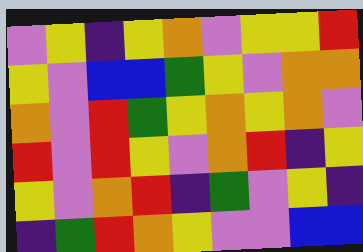[["violet", "yellow", "indigo", "yellow", "orange", "violet", "yellow", "yellow", "red"], ["yellow", "violet", "blue", "blue", "green", "yellow", "violet", "orange", "orange"], ["orange", "violet", "red", "green", "yellow", "orange", "yellow", "orange", "violet"], ["red", "violet", "red", "yellow", "violet", "orange", "red", "indigo", "yellow"], ["yellow", "violet", "orange", "red", "indigo", "green", "violet", "yellow", "indigo"], ["indigo", "green", "red", "orange", "yellow", "violet", "violet", "blue", "blue"]]